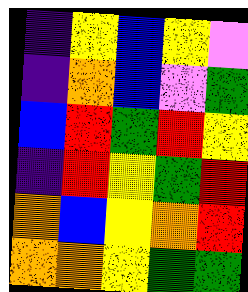[["indigo", "yellow", "blue", "yellow", "violet"], ["indigo", "orange", "blue", "violet", "green"], ["blue", "red", "green", "red", "yellow"], ["indigo", "red", "yellow", "green", "red"], ["orange", "blue", "yellow", "orange", "red"], ["orange", "orange", "yellow", "green", "green"]]